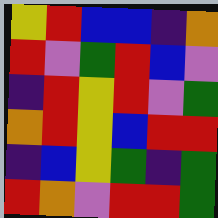[["yellow", "red", "blue", "blue", "indigo", "orange"], ["red", "violet", "green", "red", "blue", "violet"], ["indigo", "red", "yellow", "red", "violet", "green"], ["orange", "red", "yellow", "blue", "red", "red"], ["indigo", "blue", "yellow", "green", "indigo", "green"], ["red", "orange", "violet", "red", "red", "green"]]